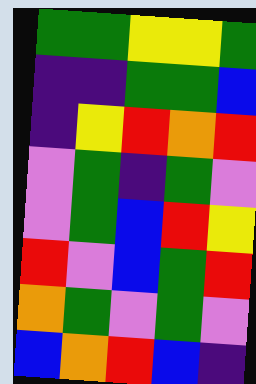[["green", "green", "yellow", "yellow", "green"], ["indigo", "indigo", "green", "green", "blue"], ["indigo", "yellow", "red", "orange", "red"], ["violet", "green", "indigo", "green", "violet"], ["violet", "green", "blue", "red", "yellow"], ["red", "violet", "blue", "green", "red"], ["orange", "green", "violet", "green", "violet"], ["blue", "orange", "red", "blue", "indigo"]]